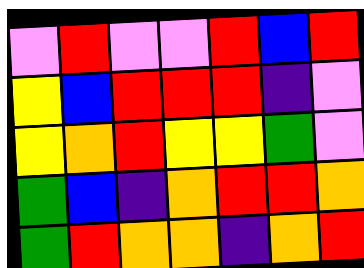[["violet", "red", "violet", "violet", "red", "blue", "red"], ["yellow", "blue", "red", "red", "red", "indigo", "violet"], ["yellow", "orange", "red", "yellow", "yellow", "green", "violet"], ["green", "blue", "indigo", "orange", "red", "red", "orange"], ["green", "red", "orange", "orange", "indigo", "orange", "red"]]